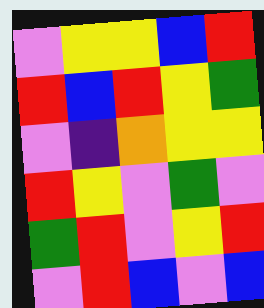[["violet", "yellow", "yellow", "blue", "red"], ["red", "blue", "red", "yellow", "green"], ["violet", "indigo", "orange", "yellow", "yellow"], ["red", "yellow", "violet", "green", "violet"], ["green", "red", "violet", "yellow", "red"], ["violet", "red", "blue", "violet", "blue"]]